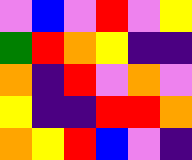[["violet", "blue", "violet", "red", "violet", "yellow"], ["green", "red", "orange", "yellow", "indigo", "indigo"], ["orange", "indigo", "red", "violet", "orange", "violet"], ["yellow", "indigo", "indigo", "red", "red", "orange"], ["orange", "yellow", "red", "blue", "violet", "indigo"]]